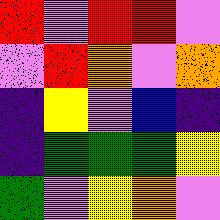[["red", "violet", "red", "red", "violet"], ["violet", "red", "orange", "violet", "orange"], ["indigo", "yellow", "violet", "blue", "indigo"], ["indigo", "green", "green", "green", "yellow"], ["green", "violet", "yellow", "orange", "violet"]]